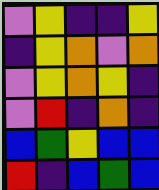[["violet", "yellow", "indigo", "indigo", "yellow"], ["indigo", "yellow", "orange", "violet", "orange"], ["violet", "yellow", "orange", "yellow", "indigo"], ["violet", "red", "indigo", "orange", "indigo"], ["blue", "green", "yellow", "blue", "blue"], ["red", "indigo", "blue", "green", "blue"]]